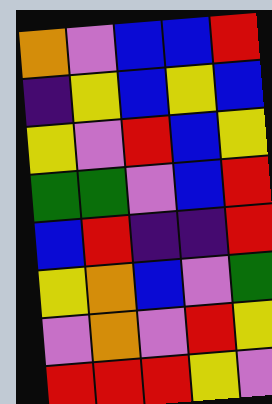[["orange", "violet", "blue", "blue", "red"], ["indigo", "yellow", "blue", "yellow", "blue"], ["yellow", "violet", "red", "blue", "yellow"], ["green", "green", "violet", "blue", "red"], ["blue", "red", "indigo", "indigo", "red"], ["yellow", "orange", "blue", "violet", "green"], ["violet", "orange", "violet", "red", "yellow"], ["red", "red", "red", "yellow", "violet"]]